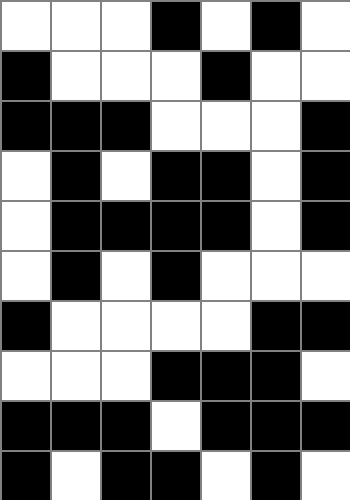[["white", "white", "white", "black", "white", "black", "white"], ["black", "white", "white", "white", "black", "white", "white"], ["black", "black", "black", "white", "white", "white", "black"], ["white", "black", "white", "black", "black", "white", "black"], ["white", "black", "black", "black", "black", "white", "black"], ["white", "black", "white", "black", "white", "white", "white"], ["black", "white", "white", "white", "white", "black", "black"], ["white", "white", "white", "black", "black", "black", "white"], ["black", "black", "black", "white", "black", "black", "black"], ["black", "white", "black", "black", "white", "black", "white"]]